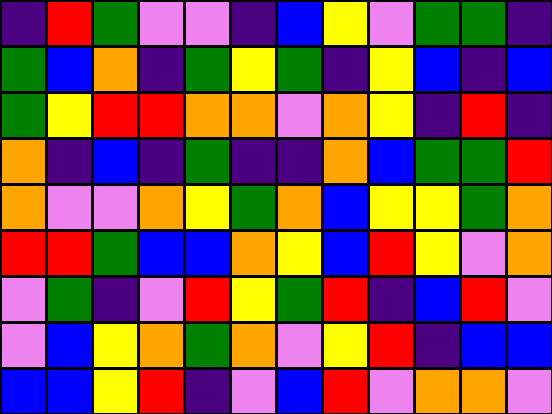[["indigo", "red", "green", "violet", "violet", "indigo", "blue", "yellow", "violet", "green", "green", "indigo"], ["green", "blue", "orange", "indigo", "green", "yellow", "green", "indigo", "yellow", "blue", "indigo", "blue"], ["green", "yellow", "red", "red", "orange", "orange", "violet", "orange", "yellow", "indigo", "red", "indigo"], ["orange", "indigo", "blue", "indigo", "green", "indigo", "indigo", "orange", "blue", "green", "green", "red"], ["orange", "violet", "violet", "orange", "yellow", "green", "orange", "blue", "yellow", "yellow", "green", "orange"], ["red", "red", "green", "blue", "blue", "orange", "yellow", "blue", "red", "yellow", "violet", "orange"], ["violet", "green", "indigo", "violet", "red", "yellow", "green", "red", "indigo", "blue", "red", "violet"], ["violet", "blue", "yellow", "orange", "green", "orange", "violet", "yellow", "red", "indigo", "blue", "blue"], ["blue", "blue", "yellow", "red", "indigo", "violet", "blue", "red", "violet", "orange", "orange", "violet"]]